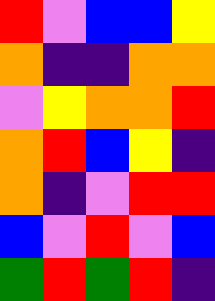[["red", "violet", "blue", "blue", "yellow"], ["orange", "indigo", "indigo", "orange", "orange"], ["violet", "yellow", "orange", "orange", "red"], ["orange", "red", "blue", "yellow", "indigo"], ["orange", "indigo", "violet", "red", "red"], ["blue", "violet", "red", "violet", "blue"], ["green", "red", "green", "red", "indigo"]]